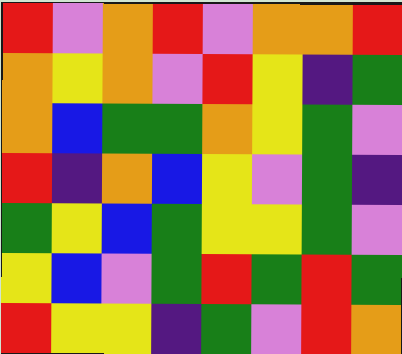[["red", "violet", "orange", "red", "violet", "orange", "orange", "red"], ["orange", "yellow", "orange", "violet", "red", "yellow", "indigo", "green"], ["orange", "blue", "green", "green", "orange", "yellow", "green", "violet"], ["red", "indigo", "orange", "blue", "yellow", "violet", "green", "indigo"], ["green", "yellow", "blue", "green", "yellow", "yellow", "green", "violet"], ["yellow", "blue", "violet", "green", "red", "green", "red", "green"], ["red", "yellow", "yellow", "indigo", "green", "violet", "red", "orange"]]